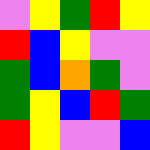[["violet", "yellow", "green", "red", "yellow"], ["red", "blue", "yellow", "violet", "violet"], ["green", "blue", "orange", "green", "violet"], ["green", "yellow", "blue", "red", "green"], ["red", "yellow", "violet", "violet", "blue"]]